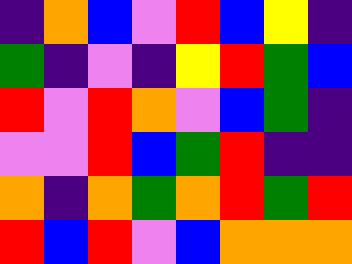[["indigo", "orange", "blue", "violet", "red", "blue", "yellow", "indigo"], ["green", "indigo", "violet", "indigo", "yellow", "red", "green", "blue"], ["red", "violet", "red", "orange", "violet", "blue", "green", "indigo"], ["violet", "violet", "red", "blue", "green", "red", "indigo", "indigo"], ["orange", "indigo", "orange", "green", "orange", "red", "green", "red"], ["red", "blue", "red", "violet", "blue", "orange", "orange", "orange"]]